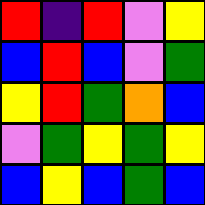[["red", "indigo", "red", "violet", "yellow"], ["blue", "red", "blue", "violet", "green"], ["yellow", "red", "green", "orange", "blue"], ["violet", "green", "yellow", "green", "yellow"], ["blue", "yellow", "blue", "green", "blue"]]